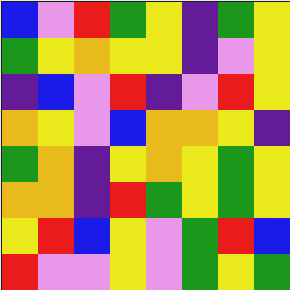[["blue", "violet", "red", "green", "yellow", "indigo", "green", "yellow"], ["green", "yellow", "orange", "yellow", "yellow", "indigo", "violet", "yellow"], ["indigo", "blue", "violet", "red", "indigo", "violet", "red", "yellow"], ["orange", "yellow", "violet", "blue", "orange", "orange", "yellow", "indigo"], ["green", "orange", "indigo", "yellow", "orange", "yellow", "green", "yellow"], ["orange", "orange", "indigo", "red", "green", "yellow", "green", "yellow"], ["yellow", "red", "blue", "yellow", "violet", "green", "red", "blue"], ["red", "violet", "violet", "yellow", "violet", "green", "yellow", "green"]]